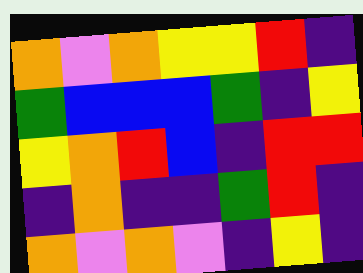[["orange", "violet", "orange", "yellow", "yellow", "red", "indigo"], ["green", "blue", "blue", "blue", "green", "indigo", "yellow"], ["yellow", "orange", "red", "blue", "indigo", "red", "red"], ["indigo", "orange", "indigo", "indigo", "green", "red", "indigo"], ["orange", "violet", "orange", "violet", "indigo", "yellow", "indigo"]]